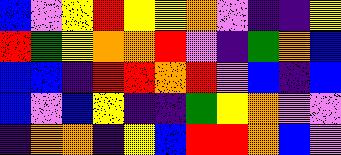[["blue", "violet", "yellow", "red", "yellow", "yellow", "orange", "violet", "indigo", "indigo", "yellow"], ["red", "green", "yellow", "orange", "orange", "red", "violet", "indigo", "green", "orange", "blue"], ["blue", "blue", "indigo", "red", "red", "orange", "red", "violet", "blue", "indigo", "blue"], ["blue", "violet", "blue", "yellow", "indigo", "indigo", "green", "yellow", "orange", "violet", "violet"], ["indigo", "orange", "orange", "indigo", "yellow", "blue", "red", "red", "orange", "blue", "violet"]]